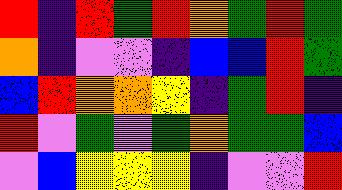[["red", "indigo", "red", "green", "red", "orange", "green", "red", "green"], ["orange", "indigo", "violet", "violet", "indigo", "blue", "blue", "red", "green"], ["blue", "red", "orange", "orange", "yellow", "indigo", "green", "red", "indigo"], ["red", "violet", "green", "violet", "green", "orange", "green", "green", "blue"], ["violet", "blue", "yellow", "yellow", "yellow", "indigo", "violet", "violet", "red"]]